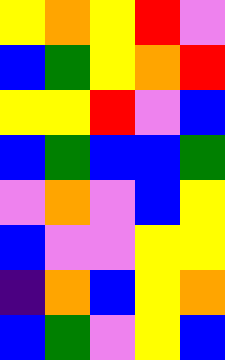[["yellow", "orange", "yellow", "red", "violet"], ["blue", "green", "yellow", "orange", "red"], ["yellow", "yellow", "red", "violet", "blue"], ["blue", "green", "blue", "blue", "green"], ["violet", "orange", "violet", "blue", "yellow"], ["blue", "violet", "violet", "yellow", "yellow"], ["indigo", "orange", "blue", "yellow", "orange"], ["blue", "green", "violet", "yellow", "blue"]]